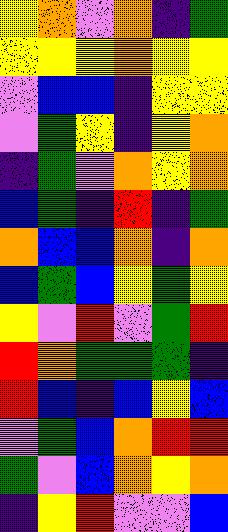[["yellow", "orange", "violet", "orange", "indigo", "green"], ["yellow", "yellow", "yellow", "orange", "yellow", "yellow"], ["violet", "blue", "blue", "indigo", "yellow", "yellow"], ["violet", "green", "yellow", "indigo", "yellow", "orange"], ["indigo", "green", "violet", "orange", "yellow", "orange"], ["blue", "green", "indigo", "red", "indigo", "green"], ["orange", "blue", "blue", "orange", "indigo", "orange"], ["blue", "green", "blue", "yellow", "green", "yellow"], ["yellow", "violet", "red", "violet", "green", "red"], ["red", "orange", "green", "green", "green", "indigo"], ["red", "blue", "indigo", "blue", "yellow", "blue"], ["violet", "green", "blue", "orange", "red", "red"], ["green", "violet", "blue", "orange", "yellow", "orange"], ["indigo", "yellow", "red", "violet", "violet", "blue"]]